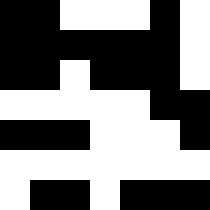[["black", "black", "white", "white", "white", "black", "white"], ["black", "black", "black", "black", "black", "black", "white"], ["black", "black", "white", "black", "black", "black", "white"], ["white", "white", "white", "white", "white", "black", "black"], ["black", "black", "black", "white", "white", "white", "black"], ["white", "white", "white", "white", "white", "white", "white"], ["white", "black", "black", "white", "black", "black", "black"]]